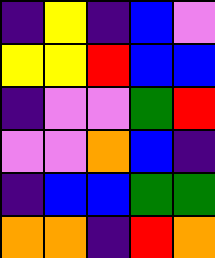[["indigo", "yellow", "indigo", "blue", "violet"], ["yellow", "yellow", "red", "blue", "blue"], ["indigo", "violet", "violet", "green", "red"], ["violet", "violet", "orange", "blue", "indigo"], ["indigo", "blue", "blue", "green", "green"], ["orange", "orange", "indigo", "red", "orange"]]